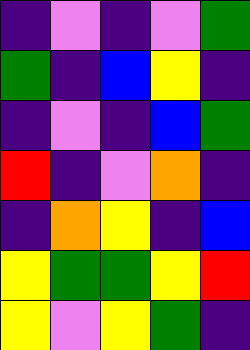[["indigo", "violet", "indigo", "violet", "green"], ["green", "indigo", "blue", "yellow", "indigo"], ["indigo", "violet", "indigo", "blue", "green"], ["red", "indigo", "violet", "orange", "indigo"], ["indigo", "orange", "yellow", "indigo", "blue"], ["yellow", "green", "green", "yellow", "red"], ["yellow", "violet", "yellow", "green", "indigo"]]